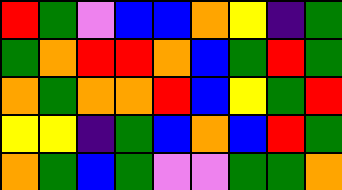[["red", "green", "violet", "blue", "blue", "orange", "yellow", "indigo", "green"], ["green", "orange", "red", "red", "orange", "blue", "green", "red", "green"], ["orange", "green", "orange", "orange", "red", "blue", "yellow", "green", "red"], ["yellow", "yellow", "indigo", "green", "blue", "orange", "blue", "red", "green"], ["orange", "green", "blue", "green", "violet", "violet", "green", "green", "orange"]]